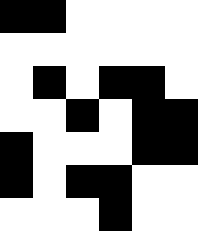[["black", "black", "white", "white", "white", "white"], ["white", "white", "white", "white", "white", "white"], ["white", "black", "white", "black", "black", "white"], ["white", "white", "black", "white", "black", "black"], ["black", "white", "white", "white", "black", "black"], ["black", "white", "black", "black", "white", "white"], ["white", "white", "white", "black", "white", "white"]]